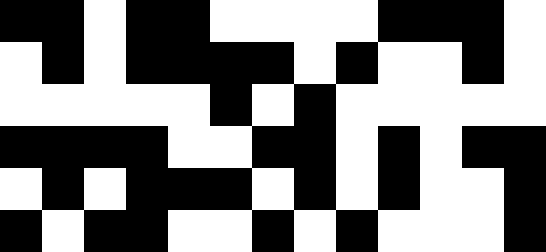[["black", "black", "white", "black", "black", "white", "white", "white", "white", "black", "black", "black", "white"], ["white", "black", "white", "black", "black", "black", "black", "white", "black", "white", "white", "black", "white"], ["white", "white", "white", "white", "white", "black", "white", "black", "white", "white", "white", "white", "white"], ["black", "black", "black", "black", "white", "white", "black", "black", "white", "black", "white", "black", "black"], ["white", "black", "white", "black", "black", "black", "white", "black", "white", "black", "white", "white", "black"], ["black", "white", "black", "black", "white", "white", "black", "white", "black", "white", "white", "white", "black"]]